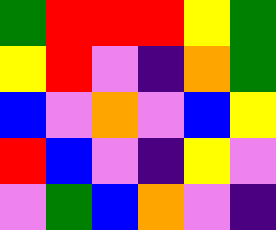[["green", "red", "red", "red", "yellow", "green"], ["yellow", "red", "violet", "indigo", "orange", "green"], ["blue", "violet", "orange", "violet", "blue", "yellow"], ["red", "blue", "violet", "indigo", "yellow", "violet"], ["violet", "green", "blue", "orange", "violet", "indigo"]]